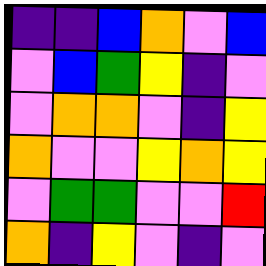[["indigo", "indigo", "blue", "orange", "violet", "blue"], ["violet", "blue", "green", "yellow", "indigo", "violet"], ["violet", "orange", "orange", "violet", "indigo", "yellow"], ["orange", "violet", "violet", "yellow", "orange", "yellow"], ["violet", "green", "green", "violet", "violet", "red"], ["orange", "indigo", "yellow", "violet", "indigo", "violet"]]